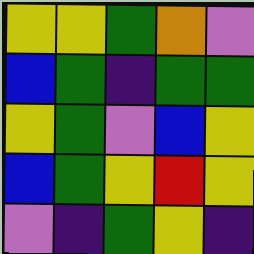[["yellow", "yellow", "green", "orange", "violet"], ["blue", "green", "indigo", "green", "green"], ["yellow", "green", "violet", "blue", "yellow"], ["blue", "green", "yellow", "red", "yellow"], ["violet", "indigo", "green", "yellow", "indigo"]]